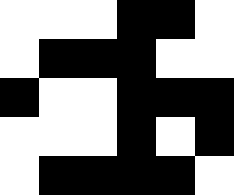[["white", "white", "white", "black", "black", "white"], ["white", "black", "black", "black", "white", "white"], ["black", "white", "white", "black", "black", "black"], ["white", "white", "white", "black", "white", "black"], ["white", "black", "black", "black", "black", "white"]]